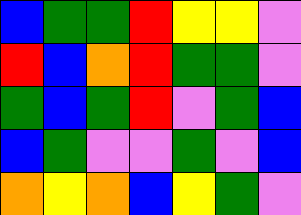[["blue", "green", "green", "red", "yellow", "yellow", "violet"], ["red", "blue", "orange", "red", "green", "green", "violet"], ["green", "blue", "green", "red", "violet", "green", "blue"], ["blue", "green", "violet", "violet", "green", "violet", "blue"], ["orange", "yellow", "orange", "blue", "yellow", "green", "violet"]]